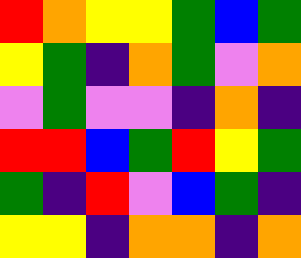[["red", "orange", "yellow", "yellow", "green", "blue", "green"], ["yellow", "green", "indigo", "orange", "green", "violet", "orange"], ["violet", "green", "violet", "violet", "indigo", "orange", "indigo"], ["red", "red", "blue", "green", "red", "yellow", "green"], ["green", "indigo", "red", "violet", "blue", "green", "indigo"], ["yellow", "yellow", "indigo", "orange", "orange", "indigo", "orange"]]